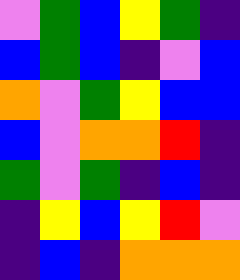[["violet", "green", "blue", "yellow", "green", "indigo"], ["blue", "green", "blue", "indigo", "violet", "blue"], ["orange", "violet", "green", "yellow", "blue", "blue"], ["blue", "violet", "orange", "orange", "red", "indigo"], ["green", "violet", "green", "indigo", "blue", "indigo"], ["indigo", "yellow", "blue", "yellow", "red", "violet"], ["indigo", "blue", "indigo", "orange", "orange", "orange"]]